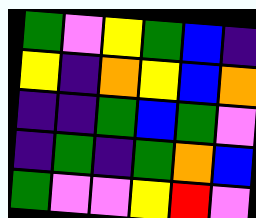[["green", "violet", "yellow", "green", "blue", "indigo"], ["yellow", "indigo", "orange", "yellow", "blue", "orange"], ["indigo", "indigo", "green", "blue", "green", "violet"], ["indigo", "green", "indigo", "green", "orange", "blue"], ["green", "violet", "violet", "yellow", "red", "violet"]]